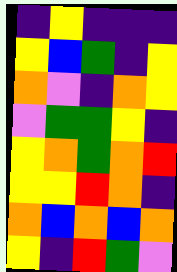[["indigo", "yellow", "indigo", "indigo", "indigo"], ["yellow", "blue", "green", "indigo", "yellow"], ["orange", "violet", "indigo", "orange", "yellow"], ["violet", "green", "green", "yellow", "indigo"], ["yellow", "orange", "green", "orange", "red"], ["yellow", "yellow", "red", "orange", "indigo"], ["orange", "blue", "orange", "blue", "orange"], ["yellow", "indigo", "red", "green", "violet"]]